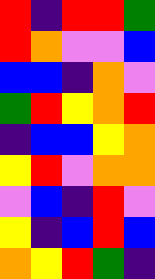[["red", "indigo", "red", "red", "green"], ["red", "orange", "violet", "violet", "blue"], ["blue", "blue", "indigo", "orange", "violet"], ["green", "red", "yellow", "orange", "red"], ["indigo", "blue", "blue", "yellow", "orange"], ["yellow", "red", "violet", "orange", "orange"], ["violet", "blue", "indigo", "red", "violet"], ["yellow", "indigo", "blue", "red", "blue"], ["orange", "yellow", "red", "green", "indigo"]]